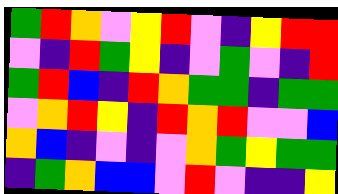[["green", "red", "orange", "violet", "yellow", "red", "violet", "indigo", "yellow", "red", "red"], ["violet", "indigo", "red", "green", "yellow", "indigo", "violet", "green", "violet", "indigo", "red"], ["green", "red", "blue", "indigo", "red", "orange", "green", "green", "indigo", "green", "green"], ["violet", "orange", "red", "yellow", "indigo", "red", "orange", "red", "violet", "violet", "blue"], ["orange", "blue", "indigo", "violet", "indigo", "violet", "orange", "green", "yellow", "green", "green"], ["indigo", "green", "orange", "blue", "blue", "violet", "red", "violet", "indigo", "indigo", "yellow"]]